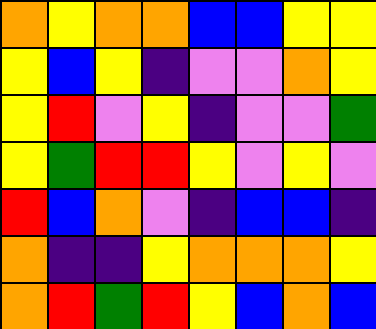[["orange", "yellow", "orange", "orange", "blue", "blue", "yellow", "yellow"], ["yellow", "blue", "yellow", "indigo", "violet", "violet", "orange", "yellow"], ["yellow", "red", "violet", "yellow", "indigo", "violet", "violet", "green"], ["yellow", "green", "red", "red", "yellow", "violet", "yellow", "violet"], ["red", "blue", "orange", "violet", "indigo", "blue", "blue", "indigo"], ["orange", "indigo", "indigo", "yellow", "orange", "orange", "orange", "yellow"], ["orange", "red", "green", "red", "yellow", "blue", "orange", "blue"]]